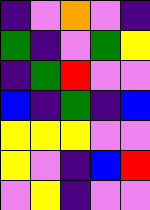[["indigo", "violet", "orange", "violet", "indigo"], ["green", "indigo", "violet", "green", "yellow"], ["indigo", "green", "red", "violet", "violet"], ["blue", "indigo", "green", "indigo", "blue"], ["yellow", "yellow", "yellow", "violet", "violet"], ["yellow", "violet", "indigo", "blue", "red"], ["violet", "yellow", "indigo", "violet", "violet"]]